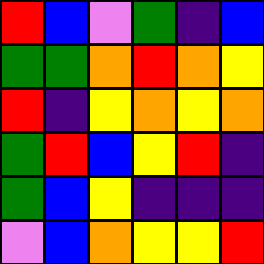[["red", "blue", "violet", "green", "indigo", "blue"], ["green", "green", "orange", "red", "orange", "yellow"], ["red", "indigo", "yellow", "orange", "yellow", "orange"], ["green", "red", "blue", "yellow", "red", "indigo"], ["green", "blue", "yellow", "indigo", "indigo", "indigo"], ["violet", "blue", "orange", "yellow", "yellow", "red"]]